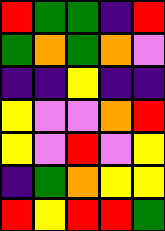[["red", "green", "green", "indigo", "red"], ["green", "orange", "green", "orange", "violet"], ["indigo", "indigo", "yellow", "indigo", "indigo"], ["yellow", "violet", "violet", "orange", "red"], ["yellow", "violet", "red", "violet", "yellow"], ["indigo", "green", "orange", "yellow", "yellow"], ["red", "yellow", "red", "red", "green"]]